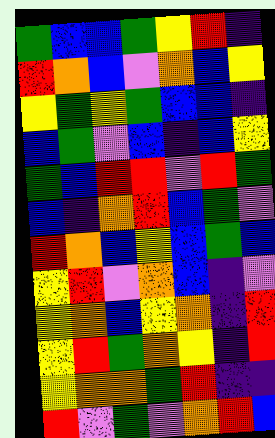[["green", "blue", "blue", "green", "yellow", "red", "indigo"], ["red", "orange", "blue", "violet", "orange", "blue", "yellow"], ["yellow", "green", "yellow", "green", "blue", "blue", "indigo"], ["blue", "green", "violet", "blue", "indigo", "blue", "yellow"], ["green", "blue", "red", "red", "violet", "red", "green"], ["blue", "indigo", "orange", "red", "blue", "green", "violet"], ["red", "orange", "blue", "yellow", "blue", "green", "blue"], ["yellow", "red", "violet", "orange", "blue", "indigo", "violet"], ["yellow", "orange", "blue", "yellow", "orange", "indigo", "red"], ["yellow", "red", "green", "orange", "yellow", "indigo", "red"], ["yellow", "orange", "orange", "green", "red", "indigo", "indigo"], ["red", "violet", "green", "violet", "orange", "red", "blue"]]